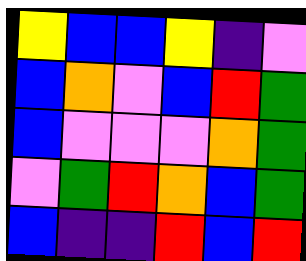[["yellow", "blue", "blue", "yellow", "indigo", "violet"], ["blue", "orange", "violet", "blue", "red", "green"], ["blue", "violet", "violet", "violet", "orange", "green"], ["violet", "green", "red", "orange", "blue", "green"], ["blue", "indigo", "indigo", "red", "blue", "red"]]